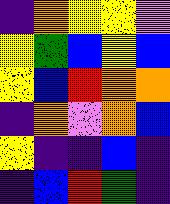[["indigo", "orange", "yellow", "yellow", "violet"], ["yellow", "green", "blue", "yellow", "blue"], ["yellow", "blue", "red", "orange", "orange"], ["indigo", "orange", "violet", "orange", "blue"], ["yellow", "indigo", "indigo", "blue", "indigo"], ["indigo", "blue", "red", "green", "indigo"]]